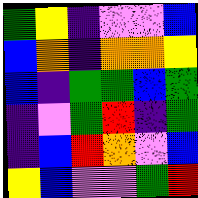[["green", "yellow", "indigo", "violet", "violet", "blue"], ["blue", "orange", "indigo", "orange", "orange", "yellow"], ["blue", "indigo", "green", "green", "blue", "green"], ["indigo", "violet", "green", "red", "indigo", "green"], ["indigo", "blue", "red", "orange", "violet", "blue"], ["yellow", "blue", "violet", "violet", "green", "red"]]